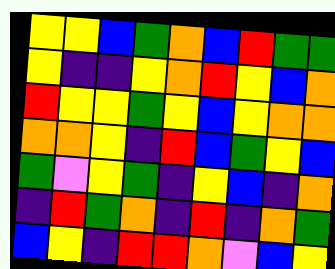[["yellow", "yellow", "blue", "green", "orange", "blue", "red", "green", "green"], ["yellow", "indigo", "indigo", "yellow", "orange", "red", "yellow", "blue", "orange"], ["red", "yellow", "yellow", "green", "yellow", "blue", "yellow", "orange", "orange"], ["orange", "orange", "yellow", "indigo", "red", "blue", "green", "yellow", "blue"], ["green", "violet", "yellow", "green", "indigo", "yellow", "blue", "indigo", "orange"], ["indigo", "red", "green", "orange", "indigo", "red", "indigo", "orange", "green"], ["blue", "yellow", "indigo", "red", "red", "orange", "violet", "blue", "yellow"]]